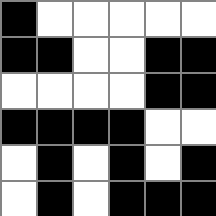[["black", "white", "white", "white", "white", "white"], ["black", "black", "white", "white", "black", "black"], ["white", "white", "white", "white", "black", "black"], ["black", "black", "black", "black", "white", "white"], ["white", "black", "white", "black", "white", "black"], ["white", "black", "white", "black", "black", "black"]]